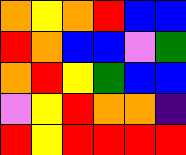[["orange", "yellow", "orange", "red", "blue", "blue"], ["red", "orange", "blue", "blue", "violet", "green"], ["orange", "red", "yellow", "green", "blue", "blue"], ["violet", "yellow", "red", "orange", "orange", "indigo"], ["red", "yellow", "red", "red", "red", "red"]]